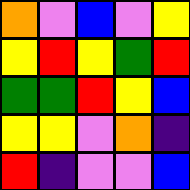[["orange", "violet", "blue", "violet", "yellow"], ["yellow", "red", "yellow", "green", "red"], ["green", "green", "red", "yellow", "blue"], ["yellow", "yellow", "violet", "orange", "indigo"], ["red", "indigo", "violet", "violet", "blue"]]